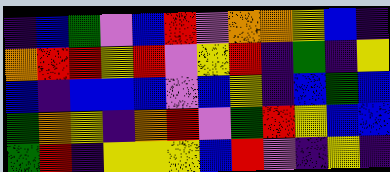[["indigo", "blue", "green", "violet", "blue", "red", "violet", "orange", "orange", "yellow", "blue", "indigo"], ["orange", "red", "red", "yellow", "red", "violet", "yellow", "red", "indigo", "green", "indigo", "yellow"], ["blue", "indigo", "blue", "blue", "blue", "violet", "blue", "yellow", "indigo", "blue", "green", "blue"], ["green", "orange", "yellow", "indigo", "orange", "red", "violet", "green", "red", "yellow", "blue", "blue"], ["green", "red", "indigo", "yellow", "yellow", "yellow", "blue", "red", "violet", "indigo", "yellow", "indigo"]]